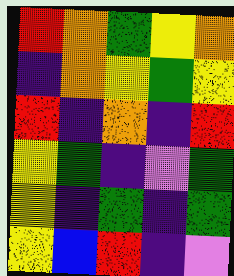[["red", "orange", "green", "yellow", "orange"], ["indigo", "orange", "yellow", "green", "yellow"], ["red", "indigo", "orange", "indigo", "red"], ["yellow", "green", "indigo", "violet", "green"], ["yellow", "indigo", "green", "indigo", "green"], ["yellow", "blue", "red", "indigo", "violet"]]